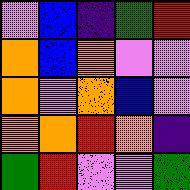[["violet", "blue", "indigo", "green", "red"], ["orange", "blue", "orange", "violet", "violet"], ["orange", "violet", "orange", "blue", "violet"], ["orange", "orange", "red", "orange", "indigo"], ["green", "red", "violet", "violet", "green"]]